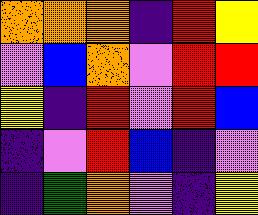[["orange", "orange", "orange", "indigo", "red", "yellow"], ["violet", "blue", "orange", "violet", "red", "red"], ["yellow", "indigo", "red", "violet", "red", "blue"], ["indigo", "violet", "red", "blue", "indigo", "violet"], ["indigo", "green", "orange", "violet", "indigo", "yellow"]]